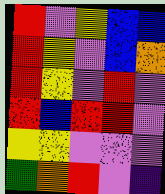[["red", "violet", "yellow", "blue", "blue"], ["red", "yellow", "violet", "blue", "orange"], ["red", "yellow", "violet", "red", "violet"], ["red", "blue", "red", "red", "violet"], ["yellow", "yellow", "violet", "violet", "violet"], ["green", "orange", "red", "violet", "indigo"]]